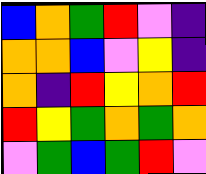[["blue", "orange", "green", "red", "violet", "indigo"], ["orange", "orange", "blue", "violet", "yellow", "indigo"], ["orange", "indigo", "red", "yellow", "orange", "red"], ["red", "yellow", "green", "orange", "green", "orange"], ["violet", "green", "blue", "green", "red", "violet"]]